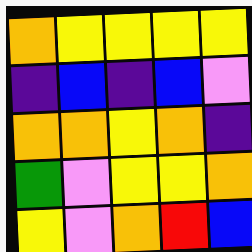[["orange", "yellow", "yellow", "yellow", "yellow"], ["indigo", "blue", "indigo", "blue", "violet"], ["orange", "orange", "yellow", "orange", "indigo"], ["green", "violet", "yellow", "yellow", "orange"], ["yellow", "violet", "orange", "red", "blue"]]